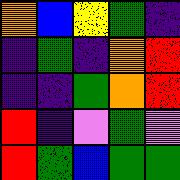[["orange", "blue", "yellow", "green", "indigo"], ["indigo", "green", "indigo", "orange", "red"], ["indigo", "indigo", "green", "orange", "red"], ["red", "indigo", "violet", "green", "violet"], ["red", "green", "blue", "green", "green"]]